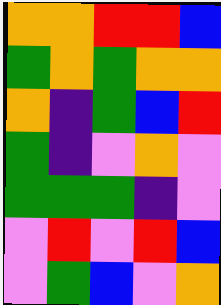[["orange", "orange", "red", "red", "blue"], ["green", "orange", "green", "orange", "orange"], ["orange", "indigo", "green", "blue", "red"], ["green", "indigo", "violet", "orange", "violet"], ["green", "green", "green", "indigo", "violet"], ["violet", "red", "violet", "red", "blue"], ["violet", "green", "blue", "violet", "orange"]]